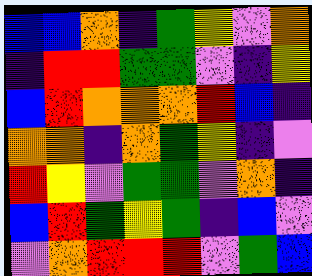[["blue", "blue", "orange", "indigo", "green", "yellow", "violet", "orange"], ["indigo", "red", "red", "green", "green", "violet", "indigo", "yellow"], ["blue", "red", "orange", "orange", "orange", "red", "blue", "indigo"], ["orange", "orange", "indigo", "orange", "green", "yellow", "indigo", "violet"], ["red", "yellow", "violet", "green", "green", "violet", "orange", "indigo"], ["blue", "red", "green", "yellow", "green", "indigo", "blue", "violet"], ["violet", "orange", "red", "red", "red", "violet", "green", "blue"]]